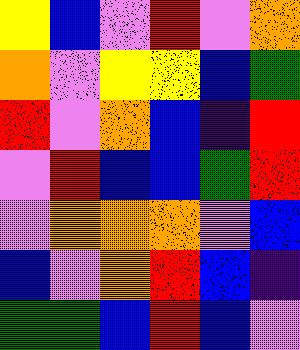[["yellow", "blue", "violet", "red", "violet", "orange"], ["orange", "violet", "yellow", "yellow", "blue", "green"], ["red", "violet", "orange", "blue", "indigo", "red"], ["violet", "red", "blue", "blue", "green", "red"], ["violet", "orange", "orange", "orange", "violet", "blue"], ["blue", "violet", "orange", "red", "blue", "indigo"], ["green", "green", "blue", "red", "blue", "violet"]]